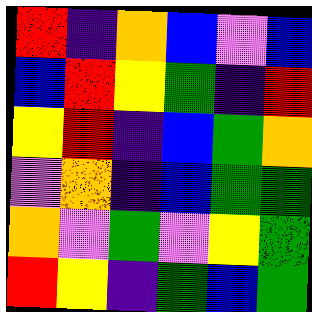[["red", "indigo", "orange", "blue", "violet", "blue"], ["blue", "red", "yellow", "green", "indigo", "red"], ["yellow", "red", "indigo", "blue", "green", "orange"], ["violet", "orange", "indigo", "blue", "green", "green"], ["orange", "violet", "green", "violet", "yellow", "green"], ["red", "yellow", "indigo", "green", "blue", "green"]]